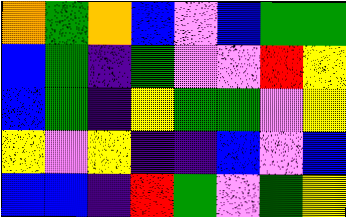[["orange", "green", "orange", "blue", "violet", "blue", "green", "green"], ["blue", "green", "indigo", "green", "violet", "violet", "red", "yellow"], ["blue", "green", "indigo", "yellow", "green", "green", "violet", "yellow"], ["yellow", "violet", "yellow", "indigo", "indigo", "blue", "violet", "blue"], ["blue", "blue", "indigo", "red", "green", "violet", "green", "yellow"]]